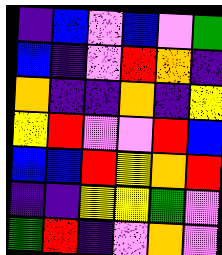[["indigo", "blue", "violet", "blue", "violet", "green"], ["blue", "indigo", "violet", "red", "orange", "indigo"], ["orange", "indigo", "indigo", "orange", "indigo", "yellow"], ["yellow", "red", "violet", "violet", "red", "blue"], ["blue", "blue", "red", "yellow", "orange", "red"], ["indigo", "indigo", "yellow", "yellow", "green", "violet"], ["green", "red", "indigo", "violet", "orange", "violet"]]